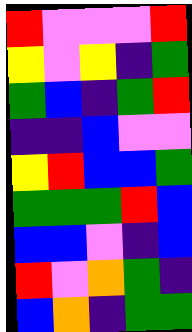[["red", "violet", "violet", "violet", "red"], ["yellow", "violet", "yellow", "indigo", "green"], ["green", "blue", "indigo", "green", "red"], ["indigo", "indigo", "blue", "violet", "violet"], ["yellow", "red", "blue", "blue", "green"], ["green", "green", "green", "red", "blue"], ["blue", "blue", "violet", "indigo", "blue"], ["red", "violet", "orange", "green", "indigo"], ["blue", "orange", "indigo", "green", "green"]]